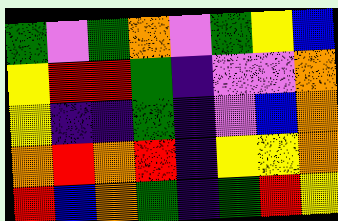[["green", "violet", "green", "orange", "violet", "green", "yellow", "blue"], ["yellow", "red", "red", "green", "indigo", "violet", "violet", "orange"], ["yellow", "indigo", "indigo", "green", "indigo", "violet", "blue", "orange"], ["orange", "red", "orange", "red", "indigo", "yellow", "yellow", "orange"], ["red", "blue", "orange", "green", "indigo", "green", "red", "yellow"]]